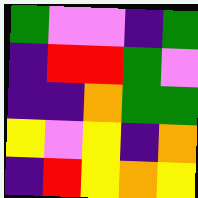[["green", "violet", "violet", "indigo", "green"], ["indigo", "red", "red", "green", "violet"], ["indigo", "indigo", "orange", "green", "green"], ["yellow", "violet", "yellow", "indigo", "orange"], ["indigo", "red", "yellow", "orange", "yellow"]]